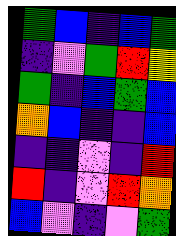[["green", "blue", "indigo", "blue", "green"], ["indigo", "violet", "green", "red", "yellow"], ["green", "indigo", "blue", "green", "blue"], ["orange", "blue", "indigo", "indigo", "blue"], ["indigo", "indigo", "violet", "indigo", "red"], ["red", "indigo", "violet", "red", "orange"], ["blue", "violet", "indigo", "violet", "green"]]